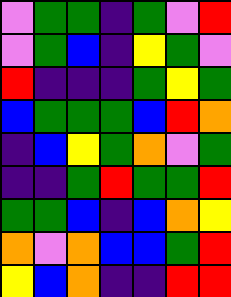[["violet", "green", "green", "indigo", "green", "violet", "red"], ["violet", "green", "blue", "indigo", "yellow", "green", "violet"], ["red", "indigo", "indigo", "indigo", "green", "yellow", "green"], ["blue", "green", "green", "green", "blue", "red", "orange"], ["indigo", "blue", "yellow", "green", "orange", "violet", "green"], ["indigo", "indigo", "green", "red", "green", "green", "red"], ["green", "green", "blue", "indigo", "blue", "orange", "yellow"], ["orange", "violet", "orange", "blue", "blue", "green", "red"], ["yellow", "blue", "orange", "indigo", "indigo", "red", "red"]]